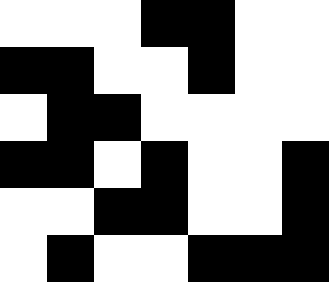[["white", "white", "white", "black", "black", "white", "white"], ["black", "black", "white", "white", "black", "white", "white"], ["white", "black", "black", "white", "white", "white", "white"], ["black", "black", "white", "black", "white", "white", "black"], ["white", "white", "black", "black", "white", "white", "black"], ["white", "black", "white", "white", "black", "black", "black"]]